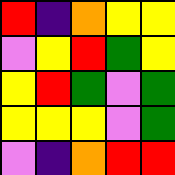[["red", "indigo", "orange", "yellow", "yellow"], ["violet", "yellow", "red", "green", "yellow"], ["yellow", "red", "green", "violet", "green"], ["yellow", "yellow", "yellow", "violet", "green"], ["violet", "indigo", "orange", "red", "red"]]